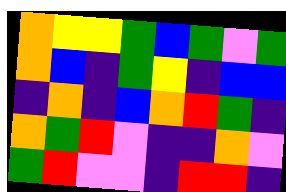[["orange", "yellow", "yellow", "green", "blue", "green", "violet", "green"], ["orange", "blue", "indigo", "green", "yellow", "indigo", "blue", "blue"], ["indigo", "orange", "indigo", "blue", "orange", "red", "green", "indigo"], ["orange", "green", "red", "violet", "indigo", "indigo", "orange", "violet"], ["green", "red", "violet", "violet", "indigo", "red", "red", "indigo"]]